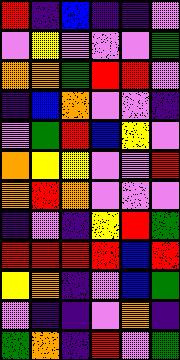[["red", "indigo", "blue", "indigo", "indigo", "violet"], ["violet", "yellow", "violet", "violet", "violet", "green"], ["orange", "orange", "green", "red", "red", "violet"], ["indigo", "blue", "orange", "violet", "violet", "indigo"], ["violet", "green", "red", "blue", "yellow", "violet"], ["orange", "yellow", "yellow", "violet", "violet", "red"], ["orange", "red", "orange", "violet", "violet", "violet"], ["indigo", "violet", "indigo", "yellow", "red", "green"], ["red", "red", "red", "red", "blue", "red"], ["yellow", "orange", "indigo", "violet", "blue", "green"], ["violet", "indigo", "indigo", "violet", "orange", "indigo"], ["green", "orange", "indigo", "red", "violet", "green"]]